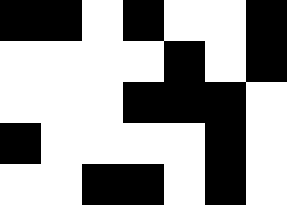[["black", "black", "white", "black", "white", "white", "black"], ["white", "white", "white", "white", "black", "white", "black"], ["white", "white", "white", "black", "black", "black", "white"], ["black", "white", "white", "white", "white", "black", "white"], ["white", "white", "black", "black", "white", "black", "white"]]